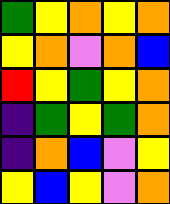[["green", "yellow", "orange", "yellow", "orange"], ["yellow", "orange", "violet", "orange", "blue"], ["red", "yellow", "green", "yellow", "orange"], ["indigo", "green", "yellow", "green", "orange"], ["indigo", "orange", "blue", "violet", "yellow"], ["yellow", "blue", "yellow", "violet", "orange"]]